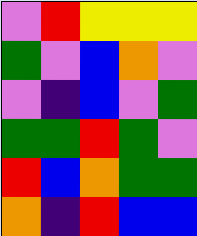[["violet", "red", "yellow", "yellow", "yellow"], ["green", "violet", "blue", "orange", "violet"], ["violet", "indigo", "blue", "violet", "green"], ["green", "green", "red", "green", "violet"], ["red", "blue", "orange", "green", "green"], ["orange", "indigo", "red", "blue", "blue"]]